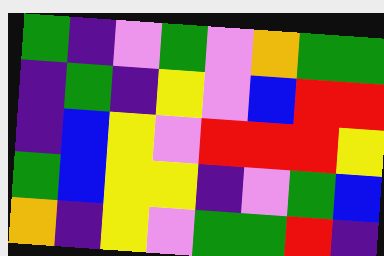[["green", "indigo", "violet", "green", "violet", "orange", "green", "green"], ["indigo", "green", "indigo", "yellow", "violet", "blue", "red", "red"], ["indigo", "blue", "yellow", "violet", "red", "red", "red", "yellow"], ["green", "blue", "yellow", "yellow", "indigo", "violet", "green", "blue"], ["orange", "indigo", "yellow", "violet", "green", "green", "red", "indigo"]]